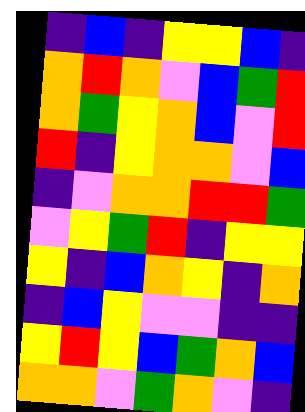[["indigo", "blue", "indigo", "yellow", "yellow", "blue", "indigo"], ["orange", "red", "orange", "violet", "blue", "green", "red"], ["orange", "green", "yellow", "orange", "blue", "violet", "red"], ["red", "indigo", "yellow", "orange", "orange", "violet", "blue"], ["indigo", "violet", "orange", "orange", "red", "red", "green"], ["violet", "yellow", "green", "red", "indigo", "yellow", "yellow"], ["yellow", "indigo", "blue", "orange", "yellow", "indigo", "orange"], ["indigo", "blue", "yellow", "violet", "violet", "indigo", "indigo"], ["yellow", "red", "yellow", "blue", "green", "orange", "blue"], ["orange", "orange", "violet", "green", "orange", "violet", "indigo"]]